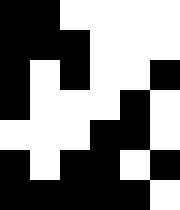[["black", "black", "white", "white", "white", "white"], ["black", "black", "black", "white", "white", "white"], ["black", "white", "black", "white", "white", "black"], ["black", "white", "white", "white", "black", "white"], ["white", "white", "white", "black", "black", "white"], ["black", "white", "black", "black", "white", "black"], ["black", "black", "black", "black", "black", "white"]]